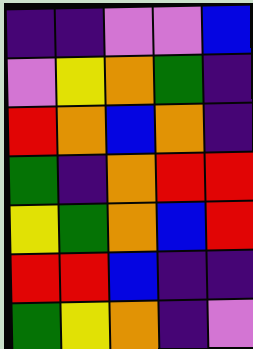[["indigo", "indigo", "violet", "violet", "blue"], ["violet", "yellow", "orange", "green", "indigo"], ["red", "orange", "blue", "orange", "indigo"], ["green", "indigo", "orange", "red", "red"], ["yellow", "green", "orange", "blue", "red"], ["red", "red", "blue", "indigo", "indigo"], ["green", "yellow", "orange", "indigo", "violet"]]